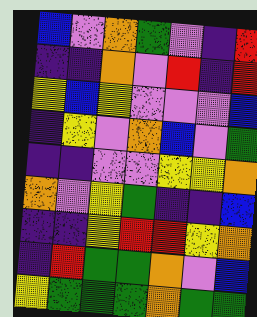[["blue", "violet", "orange", "green", "violet", "indigo", "red"], ["indigo", "indigo", "orange", "violet", "red", "indigo", "red"], ["yellow", "blue", "yellow", "violet", "violet", "violet", "blue"], ["indigo", "yellow", "violet", "orange", "blue", "violet", "green"], ["indigo", "indigo", "violet", "violet", "yellow", "yellow", "orange"], ["orange", "violet", "yellow", "green", "indigo", "indigo", "blue"], ["indigo", "indigo", "yellow", "red", "red", "yellow", "orange"], ["indigo", "red", "green", "green", "orange", "violet", "blue"], ["yellow", "green", "green", "green", "orange", "green", "green"]]